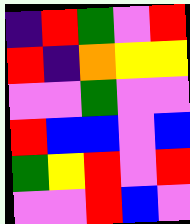[["indigo", "red", "green", "violet", "red"], ["red", "indigo", "orange", "yellow", "yellow"], ["violet", "violet", "green", "violet", "violet"], ["red", "blue", "blue", "violet", "blue"], ["green", "yellow", "red", "violet", "red"], ["violet", "violet", "red", "blue", "violet"]]